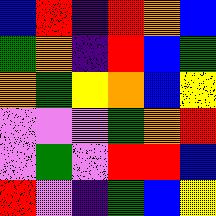[["blue", "red", "indigo", "red", "orange", "blue"], ["green", "orange", "indigo", "red", "blue", "green"], ["orange", "green", "yellow", "orange", "blue", "yellow"], ["violet", "violet", "violet", "green", "orange", "red"], ["violet", "green", "violet", "red", "red", "blue"], ["red", "violet", "indigo", "green", "blue", "yellow"]]